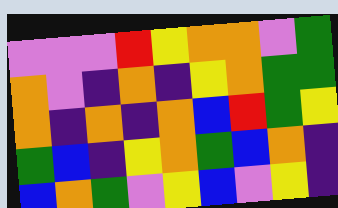[["violet", "violet", "violet", "red", "yellow", "orange", "orange", "violet", "green"], ["orange", "violet", "indigo", "orange", "indigo", "yellow", "orange", "green", "green"], ["orange", "indigo", "orange", "indigo", "orange", "blue", "red", "green", "yellow"], ["green", "blue", "indigo", "yellow", "orange", "green", "blue", "orange", "indigo"], ["blue", "orange", "green", "violet", "yellow", "blue", "violet", "yellow", "indigo"]]